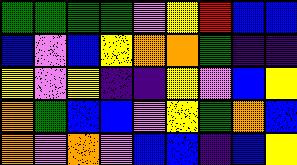[["green", "green", "green", "green", "violet", "yellow", "red", "blue", "blue"], ["blue", "violet", "blue", "yellow", "orange", "orange", "green", "indigo", "indigo"], ["yellow", "violet", "yellow", "indigo", "indigo", "yellow", "violet", "blue", "yellow"], ["orange", "green", "blue", "blue", "violet", "yellow", "green", "orange", "blue"], ["orange", "violet", "orange", "violet", "blue", "blue", "indigo", "blue", "yellow"]]